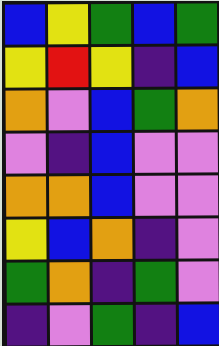[["blue", "yellow", "green", "blue", "green"], ["yellow", "red", "yellow", "indigo", "blue"], ["orange", "violet", "blue", "green", "orange"], ["violet", "indigo", "blue", "violet", "violet"], ["orange", "orange", "blue", "violet", "violet"], ["yellow", "blue", "orange", "indigo", "violet"], ["green", "orange", "indigo", "green", "violet"], ["indigo", "violet", "green", "indigo", "blue"]]